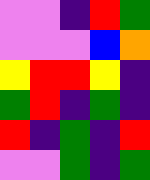[["violet", "violet", "indigo", "red", "green"], ["violet", "violet", "violet", "blue", "orange"], ["yellow", "red", "red", "yellow", "indigo"], ["green", "red", "indigo", "green", "indigo"], ["red", "indigo", "green", "indigo", "red"], ["violet", "violet", "green", "indigo", "green"]]